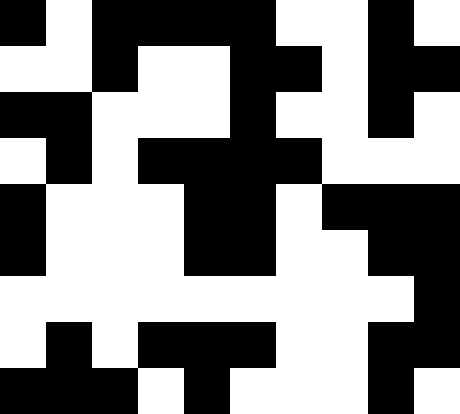[["black", "white", "black", "black", "black", "black", "white", "white", "black", "white"], ["white", "white", "black", "white", "white", "black", "black", "white", "black", "black"], ["black", "black", "white", "white", "white", "black", "white", "white", "black", "white"], ["white", "black", "white", "black", "black", "black", "black", "white", "white", "white"], ["black", "white", "white", "white", "black", "black", "white", "black", "black", "black"], ["black", "white", "white", "white", "black", "black", "white", "white", "black", "black"], ["white", "white", "white", "white", "white", "white", "white", "white", "white", "black"], ["white", "black", "white", "black", "black", "black", "white", "white", "black", "black"], ["black", "black", "black", "white", "black", "white", "white", "white", "black", "white"]]